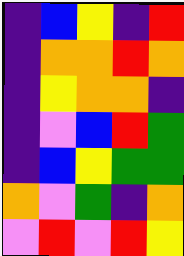[["indigo", "blue", "yellow", "indigo", "red"], ["indigo", "orange", "orange", "red", "orange"], ["indigo", "yellow", "orange", "orange", "indigo"], ["indigo", "violet", "blue", "red", "green"], ["indigo", "blue", "yellow", "green", "green"], ["orange", "violet", "green", "indigo", "orange"], ["violet", "red", "violet", "red", "yellow"]]